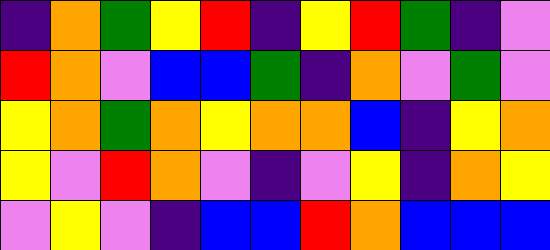[["indigo", "orange", "green", "yellow", "red", "indigo", "yellow", "red", "green", "indigo", "violet"], ["red", "orange", "violet", "blue", "blue", "green", "indigo", "orange", "violet", "green", "violet"], ["yellow", "orange", "green", "orange", "yellow", "orange", "orange", "blue", "indigo", "yellow", "orange"], ["yellow", "violet", "red", "orange", "violet", "indigo", "violet", "yellow", "indigo", "orange", "yellow"], ["violet", "yellow", "violet", "indigo", "blue", "blue", "red", "orange", "blue", "blue", "blue"]]